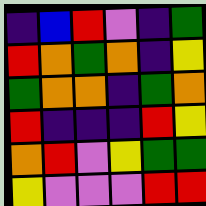[["indigo", "blue", "red", "violet", "indigo", "green"], ["red", "orange", "green", "orange", "indigo", "yellow"], ["green", "orange", "orange", "indigo", "green", "orange"], ["red", "indigo", "indigo", "indigo", "red", "yellow"], ["orange", "red", "violet", "yellow", "green", "green"], ["yellow", "violet", "violet", "violet", "red", "red"]]